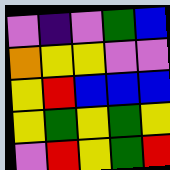[["violet", "indigo", "violet", "green", "blue"], ["orange", "yellow", "yellow", "violet", "violet"], ["yellow", "red", "blue", "blue", "blue"], ["yellow", "green", "yellow", "green", "yellow"], ["violet", "red", "yellow", "green", "red"]]